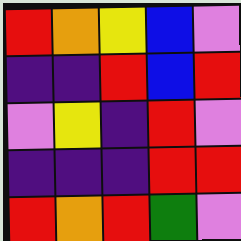[["red", "orange", "yellow", "blue", "violet"], ["indigo", "indigo", "red", "blue", "red"], ["violet", "yellow", "indigo", "red", "violet"], ["indigo", "indigo", "indigo", "red", "red"], ["red", "orange", "red", "green", "violet"]]